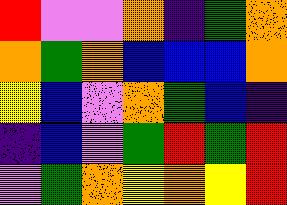[["red", "violet", "violet", "orange", "indigo", "green", "orange"], ["orange", "green", "orange", "blue", "blue", "blue", "orange"], ["yellow", "blue", "violet", "orange", "green", "blue", "indigo"], ["indigo", "blue", "violet", "green", "red", "green", "red"], ["violet", "green", "orange", "yellow", "orange", "yellow", "red"]]